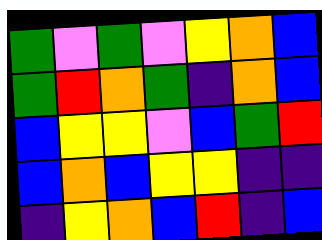[["green", "violet", "green", "violet", "yellow", "orange", "blue"], ["green", "red", "orange", "green", "indigo", "orange", "blue"], ["blue", "yellow", "yellow", "violet", "blue", "green", "red"], ["blue", "orange", "blue", "yellow", "yellow", "indigo", "indigo"], ["indigo", "yellow", "orange", "blue", "red", "indigo", "blue"]]